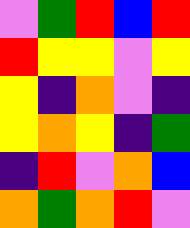[["violet", "green", "red", "blue", "red"], ["red", "yellow", "yellow", "violet", "yellow"], ["yellow", "indigo", "orange", "violet", "indigo"], ["yellow", "orange", "yellow", "indigo", "green"], ["indigo", "red", "violet", "orange", "blue"], ["orange", "green", "orange", "red", "violet"]]